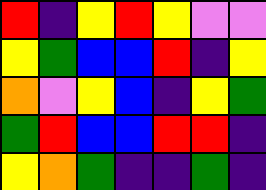[["red", "indigo", "yellow", "red", "yellow", "violet", "violet"], ["yellow", "green", "blue", "blue", "red", "indigo", "yellow"], ["orange", "violet", "yellow", "blue", "indigo", "yellow", "green"], ["green", "red", "blue", "blue", "red", "red", "indigo"], ["yellow", "orange", "green", "indigo", "indigo", "green", "indigo"]]